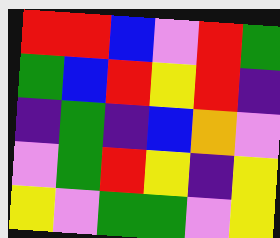[["red", "red", "blue", "violet", "red", "green"], ["green", "blue", "red", "yellow", "red", "indigo"], ["indigo", "green", "indigo", "blue", "orange", "violet"], ["violet", "green", "red", "yellow", "indigo", "yellow"], ["yellow", "violet", "green", "green", "violet", "yellow"]]